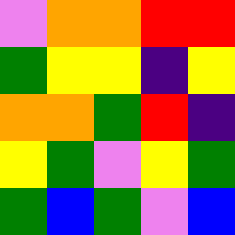[["violet", "orange", "orange", "red", "red"], ["green", "yellow", "yellow", "indigo", "yellow"], ["orange", "orange", "green", "red", "indigo"], ["yellow", "green", "violet", "yellow", "green"], ["green", "blue", "green", "violet", "blue"]]